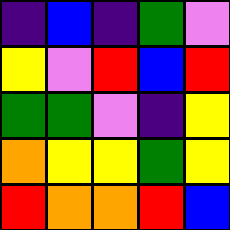[["indigo", "blue", "indigo", "green", "violet"], ["yellow", "violet", "red", "blue", "red"], ["green", "green", "violet", "indigo", "yellow"], ["orange", "yellow", "yellow", "green", "yellow"], ["red", "orange", "orange", "red", "blue"]]